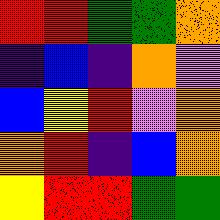[["red", "red", "green", "green", "orange"], ["indigo", "blue", "indigo", "orange", "violet"], ["blue", "yellow", "red", "violet", "orange"], ["orange", "red", "indigo", "blue", "orange"], ["yellow", "red", "red", "green", "green"]]